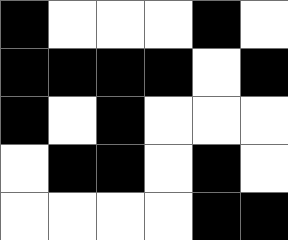[["black", "white", "white", "white", "black", "white"], ["black", "black", "black", "black", "white", "black"], ["black", "white", "black", "white", "white", "white"], ["white", "black", "black", "white", "black", "white"], ["white", "white", "white", "white", "black", "black"]]